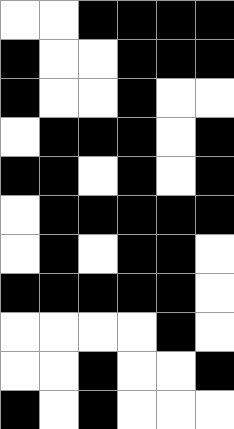[["white", "white", "black", "black", "black", "black"], ["black", "white", "white", "black", "black", "black"], ["black", "white", "white", "black", "white", "white"], ["white", "black", "black", "black", "white", "black"], ["black", "black", "white", "black", "white", "black"], ["white", "black", "black", "black", "black", "black"], ["white", "black", "white", "black", "black", "white"], ["black", "black", "black", "black", "black", "white"], ["white", "white", "white", "white", "black", "white"], ["white", "white", "black", "white", "white", "black"], ["black", "white", "black", "white", "white", "white"]]